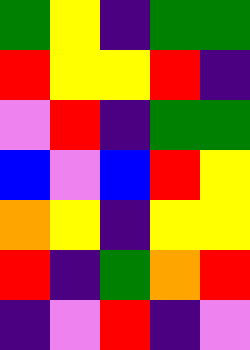[["green", "yellow", "indigo", "green", "green"], ["red", "yellow", "yellow", "red", "indigo"], ["violet", "red", "indigo", "green", "green"], ["blue", "violet", "blue", "red", "yellow"], ["orange", "yellow", "indigo", "yellow", "yellow"], ["red", "indigo", "green", "orange", "red"], ["indigo", "violet", "red", "indigo", "violet"]]